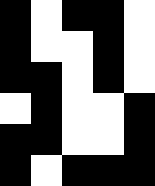[["black", "white", "black", "black", "white"], ["black", "white", "white", "black", "white"], ["black", "black", "white", "black", "white"], ["white", "black", "white", "white", "black"], ["black", "black", "white", "white", "black"], ["black", "white", "black", "black", "black"]]